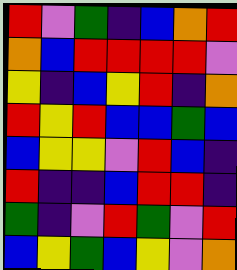[["red", "violet", "green", "indigo", "blue", "orange", "red"], ["orange", "blue", "red", "red", "red", "red", "violet"], ["yellow", "indigo", "blue", "yellow", "red", "indigo", "orange"], ["red", "yellow", "red", "blue", "blue", "green", "blue"], ["blue", "yellow", "yellow", "violet", "red", "blue", "indigo"], ["red", "indigo", "indigo", "blue", "red", "red", "indigo"], ["green", "indigo", "violet", "red", "green", "violet", "red"], ["blue", "yellow", "green", "blue", "yellow", "violet", "orange"]]